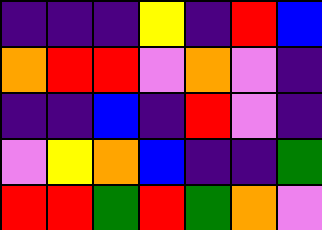[["indigo", "indigo", "indigo", "yellow", "indigo", "red", "blue"], ["orange", "red", "red", "violet", "orange", "violet", "indigo"], ["indigo", "indigo", "blue", "indigo", "red", "violet", "indigo"], ["violet", "yellow", "orange", "blue", "indigo", "indigo", "green"], ["red", "red", "green", "red", "green", "orange", "violet"]]